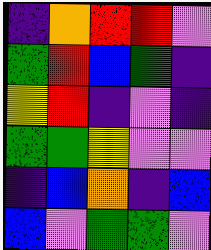[["indigo", "orange", "red", "red", "violet"], ["green", "red", "blue", "green", "indigo"], ["yellow", "red", "indigo", "violet", "indigo"], ["green", "green", "yellow", "violet", "violet"], ["indigo", "blue", "orange", "indigo", "blue"], ["blue", "violet", "green", "green", "violet"]]